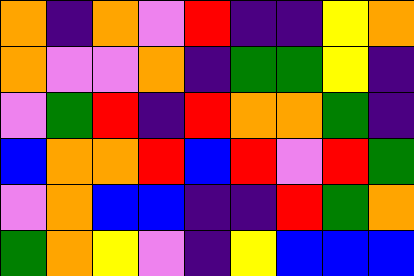[["orange", "indigo", "orange", "violet", "red", "indigo", "indigo", "yellow", "orange"], ["orange", "violet", "violet", "orange", "indigo", "green", "green", "yellow", "indigo"], ["violet", "green", "red", "indigo", "red", "orange", "orange", "green", "indigo"], ["blue", "orange", "orange", "red", "blue", "red", "violet", "red", "green"], ["violet", "orange", "blue", "blue", "indigo", "indigo", "red", "green", "orange"], ["green", "orange", "yellow", "violet", "indigo", "yellow", "blue", "blue", "blue"]]